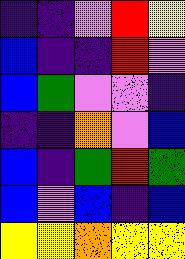[["indigo", "indigo", "violet", "red", "yellow"], ["blue", "indigo", "indigo", "red", "violet"], ["blue", "green", "violet", "violet", "indigo"], ["indigo", "indigo", "orange", "violet", "blue"], ["blue", "indigo", "green", "red", "green"], ["blue", "violet", "blue", "indigo", "blue"], ["yellow", "yellow", "orange", "yellow", "yellow"]]